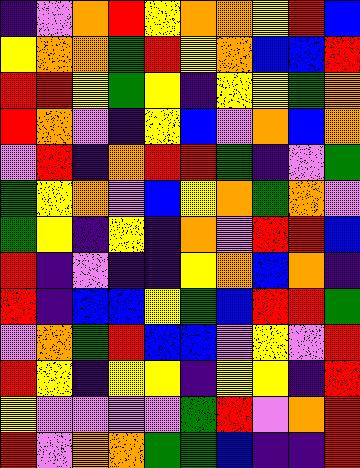[["indigo", "violet", "orange", "red", "yellow", "orange", "orange", "yellow", "red", "blue"], ["yellow", "orange", "orange", "green", "red", "yellow", "orange", "blue", "blue", "red"], ["red", "red", "yellow", "green", "yellow", "indigo", "yellow", "yellow", "green", "orange"], ["red", "orange", "violet", "indigo", "yellow", "blue", "violet", "orange", "blue", "orange"], ["violet", "red", "indigo", "orange", "red", "red", "green", "indigo", "violet", "green"], ["green", "yellow", "orange", "violet", "blue", "yellow", "orange", "green", "orange", "violet"], ["green", "yellow", "indigo", "yellow", "indigo", "orange", "violet", "red", "red", "blue"], ["red", "indigo", "violet", "indigo", "indigo", "yellow", "orange", "blue", "orange", "indigo"], ["red", "indigo", "blue", "blue", "yellow", "green", "blue", "red", "red", "green"], ["violet", "orange", "green", "red", "blue", "blue", "violet", "yellow", "violet", "red"], ["red", "yellow", "indigo", "yellow", "yellow", "indigo", "yellow", "yellow", "indigo", "red"], ["yellow", "violet", "violet", "violet", "violet", "green", "red", "violet", "orange", "red"], ["red", "violet", "orange", "orange", "green", "green", "blue", "indigo", "indigo", "red"]]